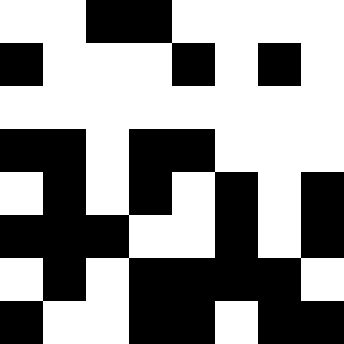[["white", "white", "black", "black", "white", "white", "white", "white"], ["black", "white", "white", "white", "black", "white", "black", "white"], ["white", "white", "white", "white", "white", "white", "white", "white"], ["black", "black", "white", "black", "black", "white", "white", "white"], ["white", "black", "white", "black", "white", "black", "white", "black"], ["black", "black", "black", "white", "white", "black", "white", "black"], ["white", "black", "white", "black", "black", "black", "black", "white"], ["black", "white", "white", "black", "black", "white", "black", "black"]]